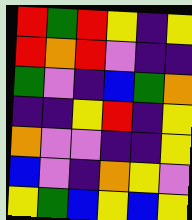[["red", "green", "red", "yellow", "indigo", "yellow"], ["red", "orange", "red", "violet", "indigo", "indigo"], ["green", "violet", "indigo", "blue", "green", "orange"], ["indigo", "indigo", "yellow", "red", "indigo", "yellow"], ["orange", "violet", "violet", "indigo", "indigo", "yellow"], ["blue", "violet", "indigo", "orange", "yellow", "violet"], ["yellow", "green", "blue", "yellow", "blue", "yellow"]]